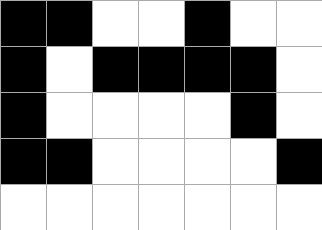[["black", "black", "white", "white", "black", "white", "white"], ["black", "white", "black", "black", "black", "black", "white"], ["black", "white", "white", "white", "white", "black", "white"], ["black", "black", "white", "white", "white", "white", "black"], ["white", "white", "white", "white", "white", "white", "white"]]